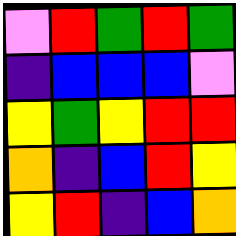[["violet", "red", "green", "red", "green"], ["indigo", "blue", "blue", "blue", "violet"], ["yellow", "green", "yellow", "red", "red"], ["orange", "indigo", "blue", "red", "yellow"], ["yellow", "red", "indigo", "blue", "orange"]]